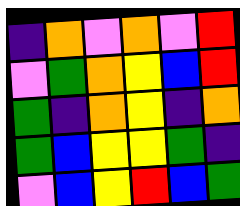[["indigo", "orange", "violet", "orange", "violet", "red"], ["violet", "green", "orange", "yellow", "blue", "red"], ["green", "indigo", "orange", "yellow", "indigo", "orange"], ["green", "blue", "yellow", "yellow", "green", "indigo"], ["violet", "blue", "yellow", "red", "blue", "green"]]